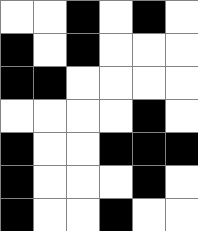[["white", "white", "black", "white", "black", "white"], ["black", "white", "black", "white", "white", "white"], ["black", "black", "white", "white", "white", "white"], ["white", "white", "white", "white", "black", "white"], ["black", "white", "white", "black", "black", "black"], ["black", "white", "white", "white", "black", "white"], ["black", "white", "white", "black", "white", "white"]]